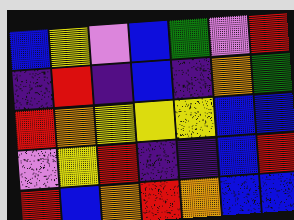[["blue", "yellow", "violet", "blue", "green", "violet", "red"], ["indigo", "red", "indigo", "blue", "indigo", "orange", "green"], ["red", "orange", "yellow", "yellow", "yellow", "blue", "blue"], ["violet", "yellow", "red", "indigo", "indigo", "blue", "red"], ["red", "blue", "orange", "red", "orange", "blue", "blue"]]